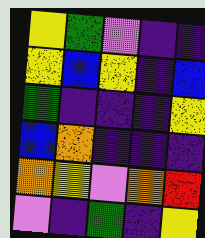[["yellow", "green", "violet", "indigo", "indigo"], ["yellow", "blue", "yellow", "indigo", "blue"], ["green", "indigo", "indigo", "indigo", "yellow"], ["blue", "orange", "indigo", "indigo", "indigo"], ["orange", "yellow", "violet", "orange", "red"], ["violet", "indigo", "green", "indigo", "yellow"]]